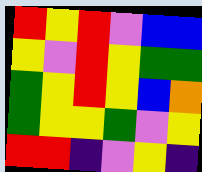[["red", "yellow", "red", "violet", "blue", "blue"], ["yellow", "violet", "red", "yellow", "green", "green"], ["green", "yellow", "red", "yellow", "blue", "orange"], ["green", "yellow", "yellow", "green", "violet", "yellow"], ["red", "red", "indigo", "violet", "yellow", "indigo"]]